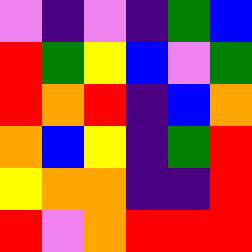[["violet", "indigo", "violet", "indigo", "green", "blue"], ["red", "green", "yellow", "blue", "violet", "green"], ["red", "orange", "red", "indigo", "blue", "orange"], ["orange", "blue", "yellow", "indigo", "green", "red"], ["yellow", "orange", "orange", "indigo", "indigo", "red"], ["red", "violet", "orange", "red", "red", "red"]]